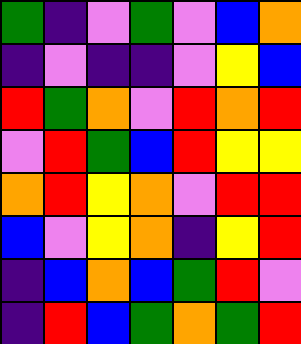[["green", "indigo", "violet", "green", "violet", "blue", "orange"], ["indigo", "violet", "indigo", "indigo", "violet", "yellow", "blue"], ["red", "green", "orange", "violet", "red", "orange", "red"], ["violet", "red", "green", "blue", "red", "yellow", "yellow"], ["orange", "red", "yellow", "orange", "violet", "red", "red"], ["blue", "violet", "yellow", "orange", "indigo", "yellow", "red"], ["indigo", "blue", "orange", "blue", "green", "red", "violet"], ["indigo", "red", "blue", "green", "orange", "green", "red"]]